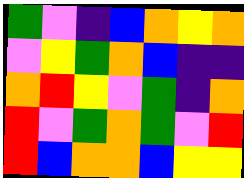[["green", "violet", "indigo", "blue", "orange", "yellow", "orange"], ["violet", "yellow", "green", "orange", "blue", "indigo", "indigo"], ["orange", "red", "yellow", "violet", "green", "indigo", "orange"], ["red", "violet", "green", "orange", "green", "violet", "red"], ["red", "blue", "orange", "orange", "blue", "yellow", "yellow"]]